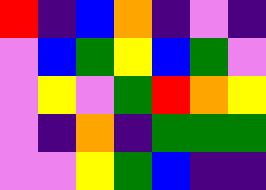[["red", "indigo", "blue", "orange", "indigo", "violet", "indigo"], ["violet", "blue", "green", "yellow", "blue", "green", "violet"], ["violet", "yellow", "violet", "green", "red", "orange", "yellow"], ["violet", "indigo", "orange", "indigo", "green", "green", "green"], ["violet", "violet", "yellow", "green", "blue", "indigo", "indigo"]]